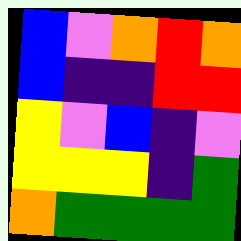[["blue", "violet", "orange", "red", "orange"], ["blue", "indigo", "indigo", "red", "red"], ["yellow", "violet", "blue", "indigo", "violet"], ["yellow", "yellow", "yellow", "indigo", "green"], ["orange", "green", "green", "green", "green"]]